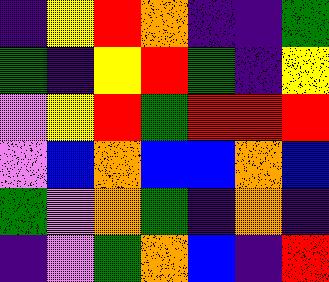[["indigo", "yellow", "red", "orange", "indigo", "indigo", "green"], ["green", "indigo", "yellow", "red", "green", "indigo", "yellow"], ["violet", "yellow", "red", "green", "red", "red", "red"], ["violet", "blue", "orange", "blue", "blue", "orange", "blue"], ["green", "violet", "orange", "green", "indigo", "orange", "indigo"], ["indigo", "violet", "green", "orange", "blue", "indigo", "red"]]